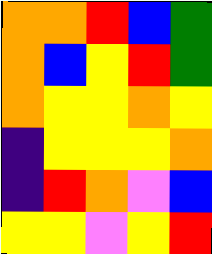[["orange", "orange", "red", "blue", "green"], ["orange", "blue", "yellow", "red", "green"], ["orange", "yellow", "yellow", "orange", "yellow"], ["indigo", "yellow", "yellow", "yellow", "orange"], ["indigo", "red", "orange", "violet", "blue"], ["yellow", "yellow", "violet", "yellow", "red"]]